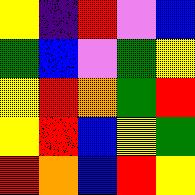[["yellow", "indigo", "red", "violet", "blue"], ["green", "blue", "violet", "green", "yellow"], ["yellow", "red", "orange", "green", "red"], ["yellow", "red", "blue", "yellow", "green"], ["red", "orange", "blue", "red", "yellow"]]